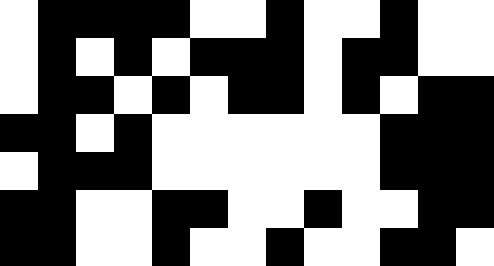[["white", "black", "black", "black", "black", "white", "white", "black", "white", "white", "black", "white", "white"], ["white", "black", "white", "black", "white", "black", "black", "black", "white", "black", "black", "white", "white"], ["white", "black", "black", "white", "black", "white", "black", "black", "white", "black", "white", "black", "black"], ["black", "black", "white", "black", "white", "white", "white", "white", "white", "white", "black", "black", "black"], ["white", "black", "black", "black", "white", "white", "white", "white", "white", "white", "black", "black", "black"], ["black", "black", "white", "white", "black", "black", "white", "white", "black", "white", "white", "black", "black"], ["black", "black", "white", "white", "black", "white", "white", "black", "white", "white", "black", "black", "white"]]